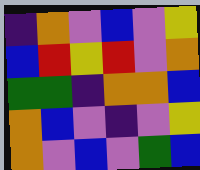[["indigo", "orange", "violet", "blue", "violet", "yellow"], ["blue", "red", "yellow", "red", "violet", "orange"], ["green", "green", "indigo", "orange", "orange", "blue"], ["orange", "blue", "violet", "indigo", "violet", "yellow"], ["orange", "violet", "blue", "violet", "green", "blue"]]